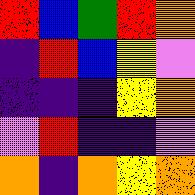[["red", "blue", "green", "red", "orange"], ["indigo", "red", "blue", "yellow", "violet"], ["indigo", "indigo", "indigo", "yellow", "orange"], ["violet", "red", "indigo", "indigo", "violet"], ["orange", "indigo", "orange", "yellow", "orange"]]